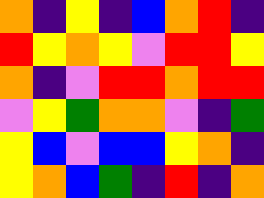[["orange", "indigo", "yellow", "indigo", "blue", "orange", "red", "indigo"], ["red", "yellow", "orange", "yellow", "violet", "red", "red", "yellow"], ["orange", "indigo", "violet", "red", "red", "orange", "red", "red"], ["violet", "yellow", "green", "orange", "orange", "violet", "indigo", "green"], ["yellow", "blue", "violet", "blue", "blue", "yellow", "orange", "indigo"], ["yellow", "orange", "blue", "green", "indigo", "red", "indigo", "orange"]]